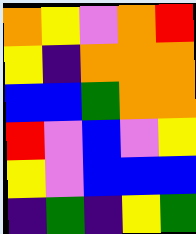[["orange", "yellow", "violet", "orange", "red"], ["yellow", "indigo", "orange", "orange", "orange"], ["blue", "blue", "green", "orange", "orange"], ["red", "violet", "blue", "violet", "yellow"], ["yellow", "violet", "blue", "blue", "blue"], ["indigo", "green", "indigo", "yellow", "green"]]